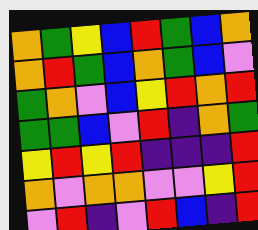[["orange", "green", "yellow", "blue", "red", "green", "blue", "orange"], ["orange", "red", "green", "blue", "orange", "green", "blue", "violet"], ["green", "orange", "violet", "blue", "yellow", "red", "orange", "red"], ["green", "green", "blue", "violet", "red", "indigo", "orange", "green"], ["yellow", "red", "yellow", "red", "indigo", "indigo", "indigo", "red"], ["orange", "violet", "orange", "orange", "violet", "violet", "yellow", "red"], ["violet", "red", "indigo", "violet", "red", "blue", "indigo", "red"]]